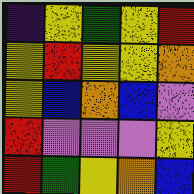[["indigo", "yellow", "green", "yellow", "red"], ["yellow", "red", "yellow", "yellow", "orange"], ["yellow", "blue", "orange", "blue", "violet"], ["red", "violet", "violet", "violet", "yellow"], ["red", "green", "yellow", "orange", "blue"]]